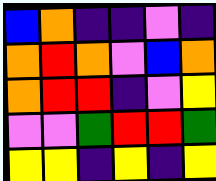[["blue", "orange", "indigo", "indigo", "violet", "indigo"], ["orange", "red", "orange", "violet", "blue", "orange"], ["orange", "red", "red", "indigo", "violet", "yellow"], ["violet", "violet", "green", "red", "red", "green"], ["yellow", "yellow", "indigo", "yellow", "indigo", "yellow"]]